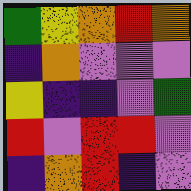[["green", "yellow", "orange", "red", "orange"], ["indigo", "orange", "violet", "violet", "violet"], ["yellow", "indigo", "indigo", "violet", "green"], ["red", "violet", "red", "red", "violet"], ["indigo", "orange", "red", "indigo", "violet"]]